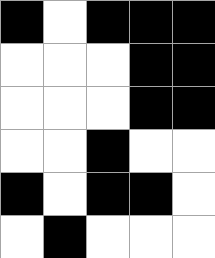[["black", "white", "black", "black", "black"], ["white", "white", "white", "black", "black"], ["white", "white", "white", "black", "black"], ["white", "white", "black", "white", "white"], ["black", "white", "black", "black", "white"], ["white", "black", "white", "white", "white"]]